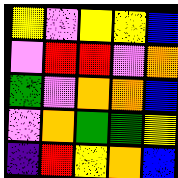[["yellow", "violet", "yellow", "yellow", "blue"], ["violet", "red", "red", "violet", "orange"], ["green", "violet", "orange", "orange", "blue"], ["violet", "orange", "green", "green", "yellow"], ["indigo", "red", "yellow", "orange", "blue"]]